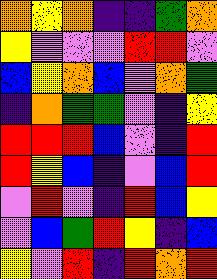[["orange", "yellow", "orange", "indigo", "indigo", "green", "orange"], ["yellow", "violet", "violet", "violet", "red", "red", "violet"], ["blue", "yellow", "orange", "blue", "violet", "orange", "green"], ["indigo", "orange", "green", "green", "violet", "indigo", "yellow"], ["red", "red", "red", "blue", "violet", "indigo", "red"], ["red", "yellow", "blue", "indigo", "violet", "blue", "red"], ["violet", "red", "violet", "indigo", "red", "blue", "yellow"], ["violet", "blue", "green", "red", "yellow", "indigo", "blue"], ["yellow", "violet", "red", "indigo", "red", "orange", "red"]]